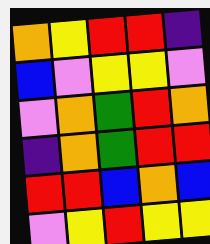[["orange", "yellow", "red", "red", "indigo"], ["blue", "violet", "yellow", "yellow", "violet"], ["violet", "orange", "green", "red", "orange"], ["indigo", "orange", "green", "red", "red"], ["red", "red", "blue", "orange", "blue"], ["violet", "yellow", "red", "yellow", "yellow"]]